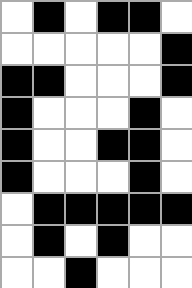[["white", "black", "white", "black", "black", "white"], ["white", "white", "white", "white", "white", "black"], ["black", "black", "white", "white", "white", "black"], ["black", "white", "white", "white", "black", "white"], ["black", "white", "white", "black", "black", "white"], ["black", "white", "white", "white", "black", "white"], ["white", "black", "black", "black", "black", "black"], ["white", "black", "white", "black", "white", "white"], ["white", "white", "black", "white", "white", "white"]]